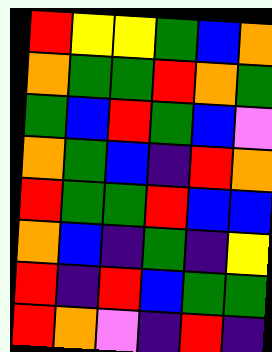[["red", "yellow", "yellow", "green", "blue", "orange"], ["orange", "green", "green", "red", "orange", "green"], ["green", "blue", "red", "green", "blue", "violet"], ["orange", "green", "blue", "indigo", "red", "orange"], ["red", "green", "green", "red", "blue", "blue"], ["orange", "blue", "indigo", "green", "indigo", "yellow"], ["red", "indigo", "red", "blue", "green", "green"], ["red", "orange", "violet", "indigo", "red", "indigo"]]